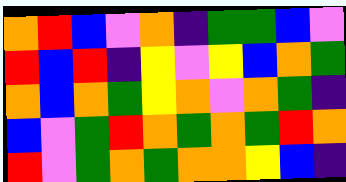[["orange", "red", "blue", "violet", "orange", "indigo", "green", "green", "blue", "violet"], ["red", "blue", "red", "indigo", "yellow", "violet", "yellow", "blue", "orange", "green"], ["orange", "blue", "orange", "green", "yellow", "orange", "violet", "orange", "green", "indigo"], ["blue", "violet", "green", "red", "orange", "green", "orange", "green", "red", "orange"], ["red", "violet", "green", "orange", "green", "orange", "orange", "yellow", "blue", "indigo"]]